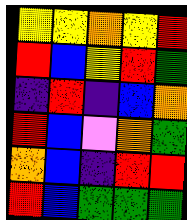[["yellow", "yellow", "orange", "yellow", "red"], ["red", "blue", "yellow", "red", "green"], ["indigo", "red", "indigo", "blue", "orange"], ["red", "blue", "violet", "orange", "green"], ["orange", "blue", "indigo", "red", "red"], ["red", "blue", "green", "green", "green"]]